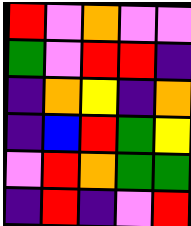[["red", "violet", "orange", "violet", "violet"], ["green", "violet", "red", "red", "indigo"], ["indigo", "orange", "yellow", "indigo", "orange"], ["indigo", "blue", "red", "green", "yellow"], ["violet", "red", "orange", "green", "green"], ["indigo", "red", "indigo", "violet", "red"]]